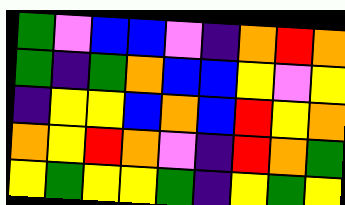[["green", "violet", "blue", "blue", "violet", "indigo", "orange", "red", "orange"], ["green", "indigo", "green", "orange", "blue", "blue", "yellow", "violet", "yellow"], ["indigo", "yellow", "yellow", "blue", "orange", "blue", "red", "yellow", "orange"], ["orange", "yellow", "red", "orange", "violet", "indigo", "red", "orange", "green"], ["yellow", "green", "yellow", "yellow", "green", "indigo", "yellow", "green", "yellow"]]